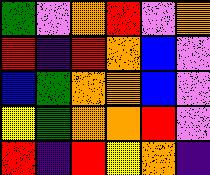[["green", "violet", "orange", "red", "violet", "orange"], ["red", "indigo", "red", "orange", "blue", "violet"], ["blue", "green", "orange", "orange", "blue", "violet"], ["yellow", "green", "orange", "orange", "red", "violet"], ["red", "indigo", "red", "yellow", "orange", "indigo"]]